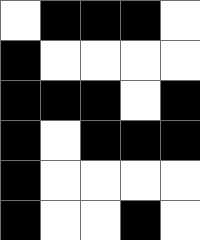[["white", "black", "black", "black", "white"], ["black", "white", "white", "white", "white"], ["black", "black", "black", "white", "black"], ["black", "white", "black", "black", "black"], ["black", "white", "white", "white", "white"], ["black", "white", "white", "black", "white"]]